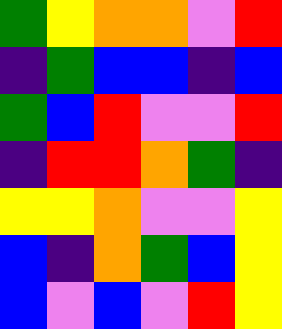[["green", "yellow", "orange", "orange", "violet", "red"], ["indigo", "green", "blue", "blue", "indigo", "blue"], ["green", "blue", "red", "violet", "violet", "red"], ["indigo", "red", "red", "orange", "green", "indigo"], ["yellow", "yellow", "orange", "violet", "violet", "yellow"], ["blue", "indigo", "orange", "green", "blue", "yellow"], ["blue", "violet", "blue", "violet", "red", "yellow"]]